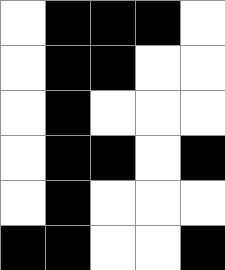[["white", "black", "black", "black", "white"], ["white", "black", "black", "white", "white"], ["white", "black", "white", "white", "white"], ["white", "black", "black", "white", "black"], ["white", "black", "white", "white", "white"], ["black", "black", "white", "white", "black"]]